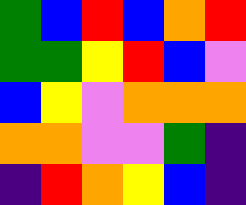[["green", "blue", "red", "blue", "orange", "red"], ["green", "green", "yellow", "red", "blue", "violet"], ["blue", "yellow", "violet", "orange", "orange", "orange"], ["orange", "orange", "violet", "violet", "green", "indigo"], ["indigo", "red", "orange", "yellow", "blue", "indigo"]]